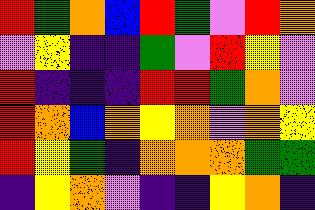[["red", "green", "orange", "blue", "red", "green", "violet", "red", "orange"], ["violet", "yellow", "indigo", "indigo", "green", "violet", "red", "yellow", "violet"], ["red", "indigo", "indigo", "indigo", "red", "red", "green", "orange", "violet"], ["red", "orange", "blue", "orange", "yellow", "orange", "violet", "orange", "yellow"], ["red", "yellow", "green", "indigo", "orange", "orange", "orange", "green", "green"], ["indigo", "yellow", "orange", "violet", "indigo", "indigo", "yellow", "orange", "indigo"]]